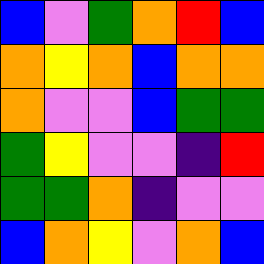[["blue", "violet", "green", "orange", "red", "blue"], ["orange", "yellow", "orange", "blue", "orange", "orange"], ["orange", "violet", "violet", "blue", "green", "green"], ["green", "yellow", "violet", "violet", "indigo", "red"], ["green", "green", "orange", "indigo", "violet", "violet"], ["blue", "orange", "yellow", "violet", "orange", "blue"]]